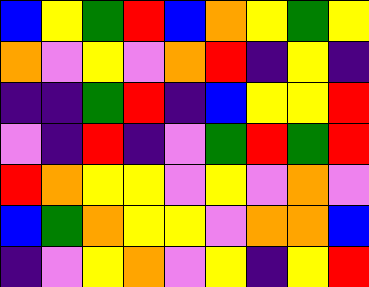[["blue", "yellow", "green", "red", "blue", "orange", "yellow", "green", "yellow"], ["orange", "violet", "yellow", "violet", "orange", "red", "indigo", "yellow", "indigo"], ["indigo", "indigo", "green", "red", "indigo", "blue", "yellow", "yellow", "red"], ["violet", "indigo", "red", "indigo", "violet", "green", "red", "green", "red"], ["red", "orange", "yellow", "yellow", "violet", "yellow", "violet", "orange", "violet"], ["blue", "green", "orange", "yellow", "yellow", "violet", "orange", "orange", "blue"], ["indigo", "violet", "yellow", "orange", "violet", "yellow", "indigo", "yellow", "red"]]